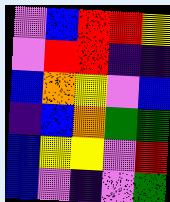[["violet", "blue", "red", "red", "yellow"], ["violet", "red", "red", "indigo", "indigo"], ["blue", "orange", "yellow", "violet", "blue"], ["indigo", "blue", "orange", "green", "green"], ["blue", "yellow", "yellow", "violet", "red"], ["blue", "violet", "indigo", "violet", "green"]]